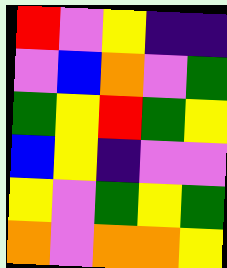[["red", "violet", "yellow", "indigo", "indigo"], ["violet", "blue", "orange", "violet", "green"], ["green", "yellow", "red", "green", "yellow"], ["blue", "yellow", "indigo", "violet", "violet"], ["yellow", "violet", "green", "yellow", "green"], ["orange", "violet", "orange", "orange", "yellow"]]